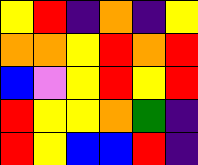[["yellow", "red", "indigo", "orange", "indigo", "yellow"], ["orange", "orange", "yellow", "red", "orange", "red"], ["blue", "violet", "yellow", "red", "yellow", "red"], ["red", "yellow", "yellow", "orange", "green", "indigo"], ["red", "yellow", "blue", "blue", "red", "indigo"]]